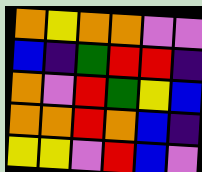[["orange", "yellow", "orange", "orange", "violet", "violet"], ["blue", "indigo", "green", "red", "red", "indigo"], ["orange", "violet", "red", "green", "yellow", "blue"], ["orange", "orange", "red", "orange", "blue", "indigo"], ["yellow", "yellow", "violet", "red", "blue", "violet"]]